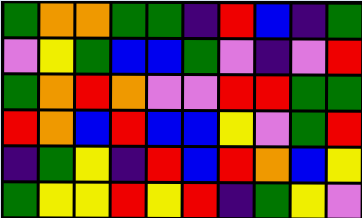[["green", "orange", "orange", "green", "green", "indigo", "red", "blue", "indigo", "green"], ["violet", "yellow", "green", "blue", "blue", "green", "violet", "indigo", "violet", "red"], ["green", "orange", "red", "orange", "violet", "violet", "red", "red", "green", "green"], ["red", "orange", "blue", "red", "blue", "blue", "yellow", "violet", "green", "red"], ["indigo", "green", "yellow", "indigo", "red", "blue", "red", "orange", "blue", "yellow"], ["green", "yellow", "yellow", "red", "yellow", "red", "indigo", "green", "yellow", "violet"]]